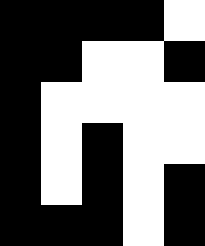[["black", "black", "black", "black", "white"], ["black", "black", "white", "white", "black"], ["black", "white", "white", "white", "white"], ["black", "white", "black", "white", "white"], ["black", "white", "black", "white", "black"], ["black", "black", "black", "white", "black"]]